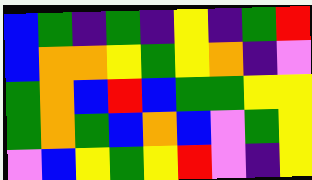[["blue", "green", "indigo", "green", "indigo", "yellow", "indigo", "green", "red"], ["blue", "orange", "orange", "yellow", "green", "yellow", "orange", "indigo", "violet"], ["green", "orange", "blue", "red", "blue", "green", "green", "yellow", "yellow"], ["green", "orange", "green", "blue", "orange", "blue", "violet", "green", "yellow"], ["violet", "blue", "yellow", "green", "yellow", "red", "violet", "indigo", "yellow"]]